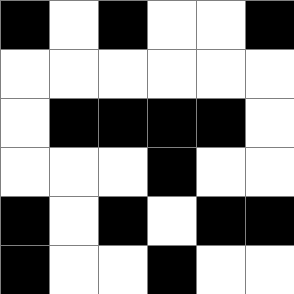[["black", "white", "black", "white", "white", "black"], ["white", "white", "white", "white", "white", "white"], ["white", "black", "black", "black", "black", "white"], ["white", "white", "white", "black", "white", "white"], ["black", "white", "black", "white", "black", "black"], ["black", "white", "white", "black", "white", "white"]]